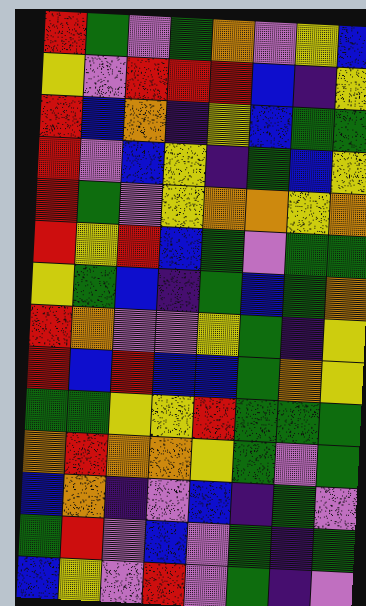[["red", "green", "violet", "green", "orange", "violet", "yellow", "blue"], ["yellow", "violet", "red", "red", "red", "blue", "indigo", "yellow"], ["red", "blue", "orange", "indigo", "yellow", "blue", "green", "green"], ["red", "violet", "blue", "yellow", "indigo", "green", "blue", "yellow"], ["red", "green", "violet", "yellow", "orange", "orange", "yellow", "orange"], ["red", "yellow", "red", "blue", "green", "violet", "green", "green"], ["yellow", "green", "blue", "indigo", "green", "blue", "green", "orange"], ["red", "orange", "violet", "violet", "yellow", "green", "indigo", "yellow"], ["red", "blue", "red", "blue", "blue", "green", "orange", "yellow"], ["green", "green", "yellow", "yellow", "red", "green", "green", "green"], ["orange", "red", "orange", "orange", "yellow", "green", "violet", "green"], ["blue", "orange", "indigo", "violet", "blue", "indigo", "green", "violet"], ["green", "red", "violet", "blue", "violet", "green", "indigo", "green"], ["blue", "yellow", "violet", "red", "violet", "green", "indigo", "violet"]]